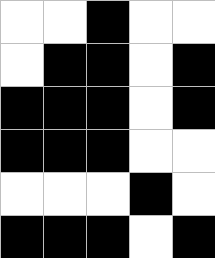[["white", "white", "black", "white", "white"], ["white", "black", "black", "white", "black"], ["black", "black", "black", "white", "black"], ["black", "black", "black", "white", "white"], ["white", "white", "white", "black", "white"], ["black", "black", "black", "white", "black"]]